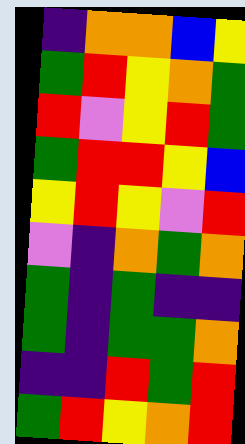[["indigo", "orange", "orange", "blue", "yellow"], ["green", "red", "yellow", "orange", "green"], ["red", "violet", "yellow", "red", "green"], ["green", "red", "red", "yellow", "blue"], ["yellow", "red", "yellow", "violet", "red"], ["violet", "indigo", "orange", "green", "orange"], ["green", "indigo", "green", "indigo", "indigo"], ["green", "indigo", "green", "green", "orange"], ["indigo", "indigo", "red", "green", "red"], ["green", "red", "yellow", "orange", "red"]]